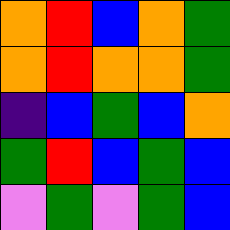[["orange", "red", "blue", "orange", "green"], ["orange", "red", "orange", "orange", "green"], ["indigo", "blue", "green", "blue", "orange"], ["green", "red", "blue", "green", "blue"], ["violet", "green", "violet", "green", "blue"]]